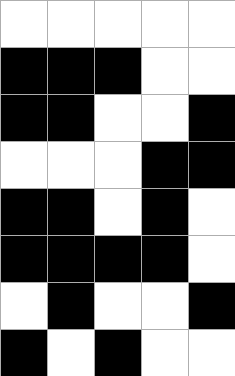[["white", "white", "white", "white", "white"], ["black", "black", "black", "white", "white"], ["black", "black", "white", "white", "black"], ["white", "white", "white", "black", "black"], ["black", "black", "white", "black", "white"], ["black", "black", "black", "black", "white"], ["white", "black", "white", "white", "black"], ["black", "white", "black", "white", "white"]]